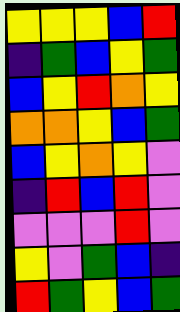[["yellow", "yellow", "yellow", "blue", "red"], ["indigo", "green", "blue", "yellow", "green"], ["blue", "yellow", "red", "orange", "yellow"], ["orange", "orange", "yellow", "blue", "green"], ["blue", "yellow", "orange", "yellow", "violet"], ["indigo", "red", "blue", "red", "violet"], ["violet", "violet", "violet", "red", "violet"], ["yellow", "violet", "green", "blue", "indigo"], ["red", "green", "yellow", "blue", "green"]]